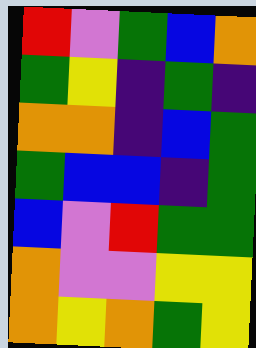[["red", "violet", "green", "blue", "orange"], ["green", "yellow", "indigo", "green", "indigo"], ["orange", "orange", "indigo", "blue", "green"], ["green", "blue", "blue", "indigo", "green"], ["blue", "violet", "red", "green", "green"], ["orange", "violet", "violet", "yellow", "yellow"], ["orange", "yellow", "orange", "green", "yellow"]]